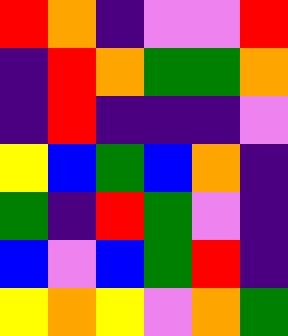[["red", "orange", "indigo", "violet", "violet", "red"], ["indigo", "red", "orange", "green", "green", "orange"], ["indigo", "red", "indigo", "indigo", "indigo", "violet"], ["yellow", "blue", "green", "blue", "orange", "indigo"], ["green", "indigo", "red", "green", "violet", "indigo"], ["blue", "violet", "blue", "green", "red", "indigo"], ["yellow", "orange", "yellow", "violet", "orange", "green"]]